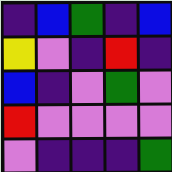[["indigo", "blue", "green", "indigo", "blue"], ["yellow", "violet", "indigo", "red", "indigo"], ["blue", "indigo", "violet", "green", "violet"], ["red", "violet", "violet", "violet", "violet"], ["violet", "indigo", "indigo", "indigo", "green"]]